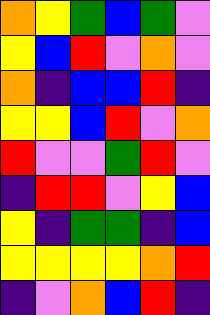[["orange", "yellow", "green", "blue", "green", "violet"], ["yellow", "blue", "red", "violet", "orange", "violet"], ["orange", "indigo", "blue", "blue", "red", "indigo"], ["yellow", "yellow", "blue", "red", "violet", "orange"], ["red", "violet", "violet", "green", "red", "violet"], ["indigo", "red", "red", "violet", "yellow", "blue"], ["yellow", "indigo", "green", "green", "indigo", "blue"], ["yellow", "yellow", "yellow", "yellow", "orange", "red"], ["indigo", "violet", "orange", "blue", "red", "indigo"]]